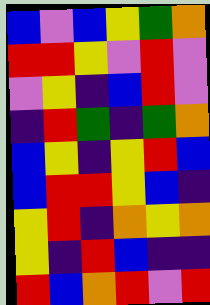[["blue", "violet", "blue", "yellow", "green", "orange"], ["red", "red", "yellow", "violet", "red", "violet"], ["violet", "yellow", "indigo", "blue", "red", "violet"], ["indigo", "red", "green", "indigo", "green", "orange"], ["blue", "yellow", "indigo", "yellow", "red", "blue"], ["blue", "red", "red", "yellow", "blue", "indigo"], ["yellow", "red", "indigo", "orange", "yellow", "orange"], ["yellow", "indigo", "red", "blue", "indigo", "indigo"], ["red", "blue", "orange", "red", "violet", "red"]]